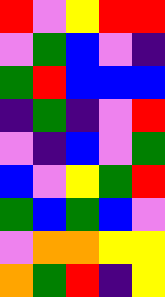[["red", "violet", "yellow", "red", "red"], ["violet", "green", "blue", "violet", "indigo"], ["green", "red", "blue", "blue", "blue"], ["indigo", "green", "indigo", "violet", "red"], ["violet", "indigo", "blue", "violet", "green"], ["blue", "violet", "yellow", "green", "red"], ["green", "blue", "green", "blue", "violet"], ["violet", "orange", "orange", "yellow", "yellow"], ["orange", "green", "red", "indigo", "yellow"]]